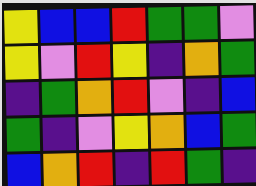[["yellow", "blue", "blue", "red", "green", "green", "violet"], ["yellow", "violet", "red", "yellow", "indigo", "orange", "green"], ["indigo", "green", "orange", "red", "violet", "indigo", "blue"], ["green", "indigo", "violet", "yellow", "orange", "blue", "green"], ["blue", "orange", "red", "indigo", "red", "green", "indigo"]]